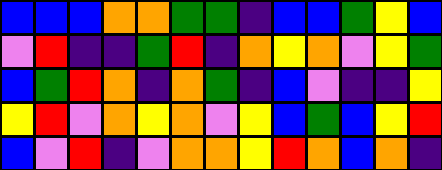[["blue", "blue", "blue", "orange", "orange", "green", "green", "indigo", "blue", "blue", "green", "yellow", "blue"], ["violet", "red", "indigo", "indigo", "green", "red", "indigo", "orange", "yellow", "orange", "violet", "yellow", "green"], ["blue", "green", "red", "orange", "indigo", "orange", "green", "indigo", "blue", "violet", "indigo", "indigo", "yellow"], ["yellow", "red", "violet", "orange", "yellow", "orange", "violet", "yellow", "blue", "green", "blue", "yellow", "red"], ["blue", "violet", "red", "indigo", "violet", "orange", "orange", "yellow", "red", "orange", "blue", "orange", "indigo"]]